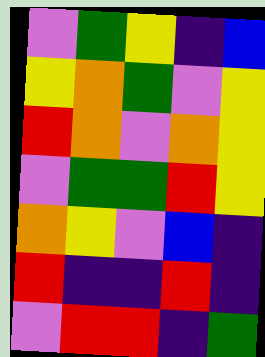[["violet", "green", "yellow", "indigo", "blue"], ["yellow", "orange", "green", "violet", "yellow"], ["red", "orange", "violet", "orange", "yellow"], ["violet", "green", "green", "red", "yellow"], ["orange", "yellow", "violet", "blue", "indigo"], ["red", "indigo", "indigo", "red", "indigo"], ["violet", "red", "red", "indigo", "green"]]